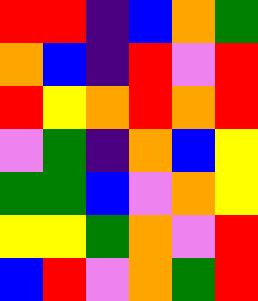[["red", "red", "indigo", "blue", "orange", "green"], ["orange", "blue", "indigo", "red", "violet", "red"], ["red", "yellow", "orange", "red", "orange", "red"], ["violet", "green", "indigo", "orange", "blue", "yellow"], ["green", "green", "blue", "violet", "orange", "yellow"], ["yellow", "yellow", "green", "orange", "violet", "red"], ["blue", "red", "violet", "orange", "green", "red"]]